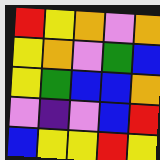[["red", "yellow", "orange", "violet", "orange"], ["yellow", "orange", "violet", "green", "blue"], ["yellow", "green", "blue", "blue", "orange"], ["violet", "indigo", "violet", "blue", "red"], ["blue", "yellow", "yellow", "red", "yellow"]]